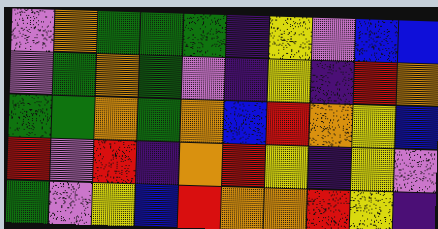[["violet", "orange", "green", "green", "green", "indigo", "yellow", "violet", "blue", "blue"], ["violet", "green", "orange", "green", "violet", "indigo", "yellow", "indigo", "red", "orange"], ["green", "green", "orange", "green", "orange", "blue", "red", "orange", "yellow", "blue"], ["red", "violet", "red", "indigo", "orange", "red", "yellow", "indigo", "yellow", "violet"], ["green", "violet", "yellow", "blue", "red", "orange", "orange", "red", "yellow", "indigo"]]